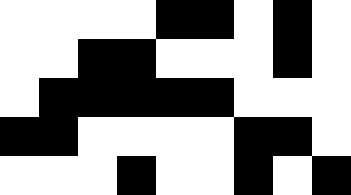[["white", "white", "white", "white", "black", "black", "white", "black", "white"], ["white", "white", "black", "black", "white", "white", "white", "black", "white"], ["white", "black", "black", "black", "black", "black", "white", "white", "white"], ["black", "black", "white", "white", "white", "white", "black", "black", "white"], ["white", "white", "white", "black", "white", "white", "black", "white", "black"]]